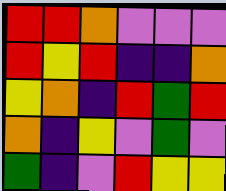[["red", "red", "orange", "violet", "violet", "violet"], ["red", "yellow", "red", "indigo", "indigo", "orange"], ["yellow", "orange", "indigo", "red", "green", "red"], ["orange", "indigo", "yellow", "violet", "green", "violet"], ["green", "indigo", "violet", "red", "yellow", "yellow"]]